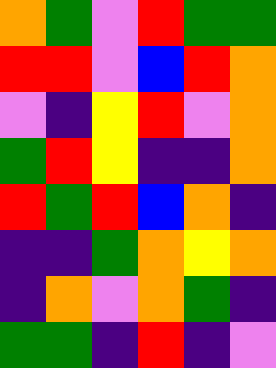[["orange", "green", "violet", "red", "green", "green"], ["red", "red", "violet", "blue", "red", "orange"], ["violet", "indigo", "yellow", "red", "violet", "orange"], ["green", "red", "yellow", "indigo", "indigo", "orange"], ["red", "green", "red", "blue", "orange", "indigo"], ["indigo", "indigo", "green", "orange", "yellow", "orange"], ["indigo", "orange", "violet", "orange", "green", "indigo"], ["green", "green", "indigo", "red", "indigo", "violet"]]